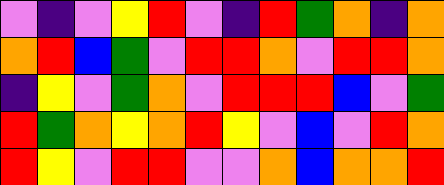[["violet", "indigo", "violet", "yellow", "red", "violet", "indigo", "red", "green", "orange", "indigo", "orange"], ["orange", "red", "blue", "green", "violet", "red", "red", "orange", "violet", "red", "red", "orange"], ["indigo", "yellow", "violet", "green", "orange", "violet", "red", "red", "red", "blue", "violet", "green"], ["red", "green", "orange", "yellow", "orange", "red", "yellow", "violet", "blue", "violet", "red", "orange"], ["red", "yellow", "violet", "red", "red", "violet", "violet", "orange", "blue", "orange", "orange", "red"]]